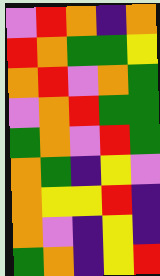[["violet", "red", "orange", "indigo", "orange"], ["red", "orange", "green", "green", "yellow"], ["orange", "red", "violet", "orange", "green"], ["violet", "orange", "red", "green", "green"], ["green", "orange", "violet", "red", "green"], ["orange", "green", "indigo", "yellow", "violet"], ["orange", "yellow", "yellow", "red", "indigo"], ["orange", "violet", "indigo", "yellow", "indigo"], ["green", "orange", "indigo", "yellow", "red"]]